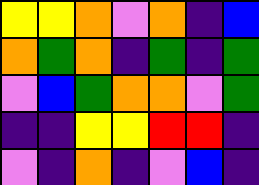[["yellow", "yellow", "orange", "violet", "orange", "indigo", "blue"], ["orange", "green", "orange", "indigo", "green", "indigo", "green"], ["violet", "blue", "green", "orange", "orange", "violet", "green"], ["indigo", "indigo", "yellow", "yellow", "red", "red", "indigo"], ["violet", "indigo", "orange", "indigo", "violet", "blue", "indigo"]]